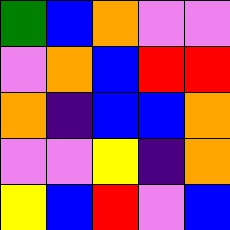[["green", "blue", "orange", "violet", "violet"], ["violet", "orange", "blue", "red", "red"], ["orange", "indigo", "blue", "blue", "orange"], ["violet", "violet", "yellow", "indigo", "orange"], ["yellow", "blue", "red", "violet", "blue"]]